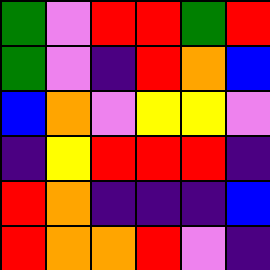[["green", "violet", "red", "red", "green", "red"], ["green", "violet", "indigo", "red", "orange", "blue"], ["blue", "orange", "violet", "yellow", "yellow", "violet"], ["indigo", "yellow", "red", "red", "red", "indigo"], ["red", "orange", "indigo", "indigo", "indigo", "blue"], ["red", "orange", "orange", "red", "violet", "indigo"]]